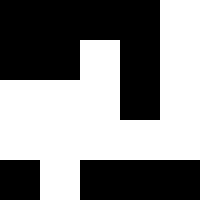[["black", "black", "black", "black", "white"], ["black", "black", "white", "black", "white"], ["white", "white", "white", "black", "white"], ["white", "white", "white", "white", "white"], ["black", "white", "black", "black", "black"]]